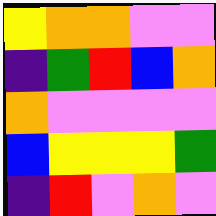[["yellow", "orange", "orange", "violet", "violet"], ["indigo", "green", "red", "blue", "orange"], ["orange", "violet", "violet", "violet", "violet"], ["blue", "yellow", "yellow", "yellow", "green"], ["indigo", "red", "violet", "orange", "violet"]]